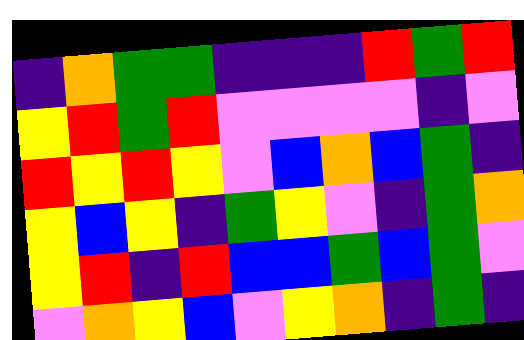[["indigo", "orange", "green", "green", "indigo", "indigo", "indigo", "red", "green", "red"], ["yellow", "red", "green", "red", "violet", "violet", "violet", "violet", "indigo", "violet"], ["red", "yellow", "red", "yellow", "violet", "blue", "orange", "blue", "green", "indigo"], ["yellow", "blue", "yellow", "indigo", "green", "yellow", "violet", "indigo", "green", "orange"], ["yellow", "red", "indigo", "red", "blue", "blue", "green", "blue", "green", "violet"], ["violet", "orange", "yellow", "blue", "violet", "yellow", "orange", "indigo", "green", "indigo"]]